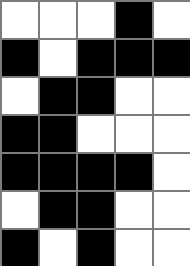[["white", "white", "white", "black", "white"], ["black", "white", "black", "black", "black"], ["white", "black", "black", "white", "white"], ["black", "black", "white", "white", "white"], ["black", "black", "black", "black", "white"], ["white", "black", "black", "white", "white"], ["black", "white", "black", "white", "white"]]